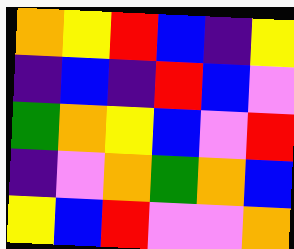[["orange", "yellow", "red", "blue", "indigo", "yellow"], ["indigo", "blue", "indigo", "red", "blue", "violet"], ["green", "orange", "yellow", "blue", "violet", "red"], ["indigo", "violet", "orange", "green", "orange", "blue"], ["yellow", "blue", "red", "violet", "violet", "orange"]]